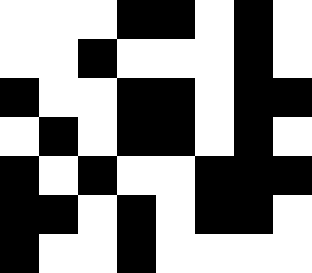[["white", "white", "white", "black", "black", "white", "black", "white"], ["white", "white", "black", "white", "white", "white", "black", "white"], ["black", "white", "white", "black", "black", "white", "black", "black"], ["white", "black", "white", "black", "black", "white", "black", "white"], ["black", "white", "black", "white", "white", "black", "black", "black"], ["black", "black", "white", "black", "white", "black", "black", "white"], ["black", "white", "white", "black", "white", "white", "white", "white"]]